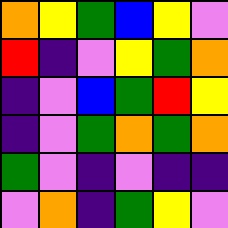[["orange", "yellow", "green", "blue", "yellow", "violet"], ["red", "indigo", "violet", "yellow", "green", "orange"], ["indigo", "violet", "blue", "green", "red", "yellow"], ["indigo", "violet", "green", "orange", "green", "orange"], ["green", "violet", "indigo", "violet", "indigo", "indigo"], ["violet", "orange", "indigo", "green", "yellow", "violet"]]